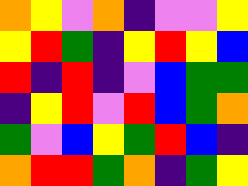[["orange", "yellow", "violet", "orange", "indigo", "violet", "violet", "yellow"], ["yellow", "red", "green", "indigo", "yellow", "red", "yellow", "blue"], ["red", "indigo", "red", "indigo", "violet", "blue", "green", "green"], ["indigo", "yellow", "red", "violet", "red", "blue", "green", "orange"], ["green", "violet", "blue", "yellow", "green", "red", "blue", "indigo"], ["orange", "red", "red", "green", "orange", "indigo", "green", "yellow"]]